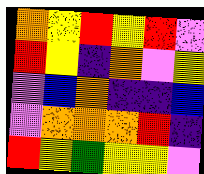[["orange", "yellow", "red", "yellow", "red", "violet"], ["red", "yellow", "indigo", "orange", "violet", "yellow"], ["violet", "blue", "orange", "indigo", "indigo", "blue"], ["violet", "orange", "orange", "orange", "red", "indigo"], ["red", "yellow", "green", "yellow", "yellow", "violet"]]